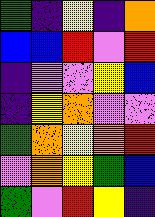[["green", "indigo", "yellow", "indigo", "orange"], ["blue", "blue", "red", "violet", "red"], ["indigo", "violet", "violet", "yellow", "blue"], ["indigo", "yellow", "orange", "violet", "violet"], ["green", "orange", "yellow", "orange", "red"], ["violet", "orange", "yellow", "green", "blue"], ["green", "violet", "red", "yellow", "indigo"]]